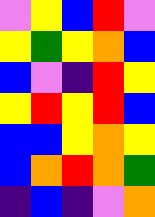[["violet", "yellow", "blue", "red", "violet"], ["yellow", "green", "yellow", "orange", "blue"], ["blue", "violet", "indigo", "red", "yellow"], ["yellow", "red", "yellow", "red", "blue"], ["blue", "blue", "yellow", "orange", "yellow"], ["blue", "orange", "red", "orange", "green"], ["indigo", "blue", "indigo", "violet", "orange"]]